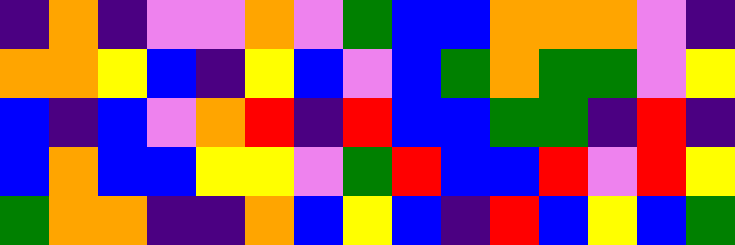[["indigo", "orange", "indigo", "violet", "violet", "orange", "violet", "green", "blue", "blue", "orange", "orange", "orange", "violet", "indigo"], ["orange", "orange", "yellow", "blue", "indigo", "yellow", "blue", "violet", "blue", "green", "orange", "green", "green", "violet", "yellow"], ["blue", "indigo", "blue", "violet", "orange", "red", "indigo", "red", "blue", "blue", "green", "green", "indigo", "red", "indigo"], ["blue", "orange", "blue", "blue", "yellow", "yellow", "violet", "green", "red", "blue", "blue", "red", "violet", "red", "yellow"], ["green", "orange", "orange", "indigo", "indigo", "orange", "blue", "yellow", "blue", "indigo", "red", "blue", "yellow", "blue", "green"]]